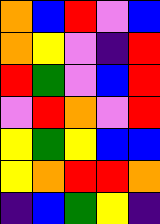[["orange", "blue", "red", "violet", "blue"], ["orange", "yellow", "violet", "indigo", "red"], ["red", "green", "violet", "blue", "red"], ["violet", "red", "orange", "violet", "red"], ["yellow", "green", "yellow", "blue", "blue"], ["yellow", "orange", "red", "red", "orange"], ["indigo", "blue", "green", "yellow", "indigo"]]